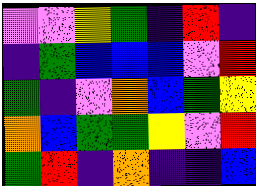[["violet", "violet", "yellow", "green", "indigo", "red", "indigo"], ["indigo", "green", "blue", "blue", "blue", "violet", "red"], ["green", "indigo", "violet", "orange", "blue", "green", "yellow"], ["orange", "blue", "green", "green", "yellow", "violet", "red"], ["green", "red", "indigo", "orange", "indigo", "indigo", "blue"]]